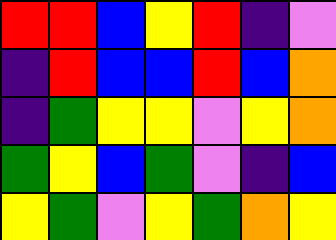[["red", "red", "blue", "yellow", "red", "indigo", "violet"], ["indigo", "red", "blue", "blue", "red", "blue", "orange"], ["indigo", "green", "yellow", "yellow", "violet", "yellow", "orange"], ["green", "yellow", "blue", "green", "violet", "indigo", "blue"], ["yellow", "green", "violet", "yellow", "green", "orange", "yellow"]]